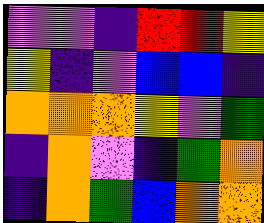[["violet", "violet", "indigo", "red", "red", "yellow"], ["yellow", "indigo", "violet", "blue", "blue", "indigo"], ["orange", "orange", "orange", "yellow", "violet", "green"], ["indigo", "orange", "violet", "indigo", "green", "orange"], ["indigo", "orange", "green", "blue", "orange", "orange"]]